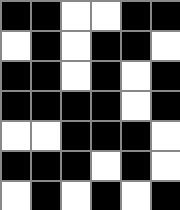[["black", "black", "white", "white", "black", "black"], ["white", "black", "white", "black", "black", "white"], ["black", "black", "white", "black", "white", "black"], ["black", "black", "black", "black", "white", "black"], ["white", "white", "black", "black", "black", "white"], ["black", "black", "black", "white", "black", "white"], ["white", "black", "white", "black", "white", "black"]]